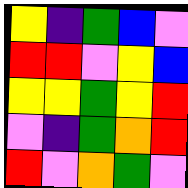[["yellow", "indigo", "green", "blue", "violet"], ["red", "red", "violet", "yellow", "blue"], ["yellow", "yellow", "green", "yellow", "red"], ["violet", "indigo", "green", "orange", "red"], ["red", "violet", "orange", "green", "violet"]]